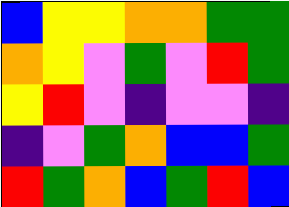[["blue", "yellow", "yellow", "orange", "orange", "green", "green"], ["orange", "yellow", "violet", "green", "violet", "red", "green"], ["yellow", "red", "violet", "indigo", "violet", "violet", "indigo"], ["indigo", "violet", "green", "orange", "blue", "blue", "green"], ["red", "green", "orange", "blue", "green", "red", "blue"]]